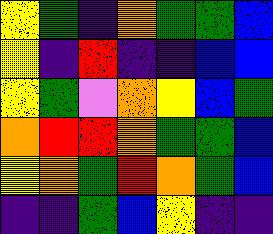[["yellow", "green", "indigo", "orange", "green", "green", "blue"], ["yellow", "indigo", "red", "indigo", "indigo", "blue", "blue"], ["yellow", "green", "violet", "orange", "yellow", "blue", "green"], ["orange", "red", "red", "orange", "green", "green", "blue"], ["yellow", "orange", "green", "red", "orange", "green", "blue"], ["indigo", "indigo", "green", "blue", "yellow", "indigo", "indigo"]]